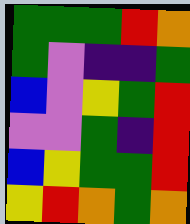[["green", "green", "green", "red", "orange"], ["green", "violet", "indigo", "indigo", "green"], ["blue", "violet", "yellow", "green", "red"], ["violet", "violet", "green", "indigo", "red"], ["blue", "yellow", "green", "green", "red"], ["yellow", "red", "orange", "green", "orange"]]